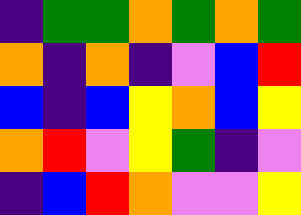[["indigo", "green", "green", "orange", "green", "orange", "green"], ["orange", "indigo", "orange", "indigo", "violet", "blue", "red"], ["blue", "indigo", "blue", "yellow", "orange", "blue", "yellow"], ["orange", "red", "violet", "yellow", "green", "indigo", "violet"], ["indigo", "blue", "red", "orange", "violet", "violet", "yellow"]]